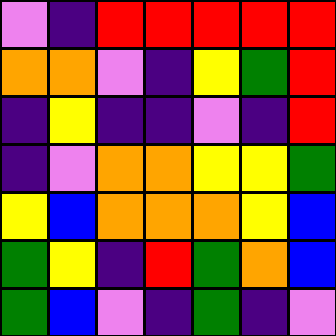[["violet", "indigo", "red", "red", "red", "red", "red"], ["orange", "orange", "violet", "indigo", "yellow", "green", "red"], ["indigo", "yellow", "indigo", "indigo", "violet", "indigo", "red"], ["indigo", "violet", "orange", "orange", "yellow", "yellow", "green"], ["yellow", "blue", "orange", "orange", "orange", "yellow", "blue"], ["green", "yellow", "indigo", "red", "green", "orange", "blue"], ["green", "blue", "violet", "indigo", "green", "indigo", "violet"]]